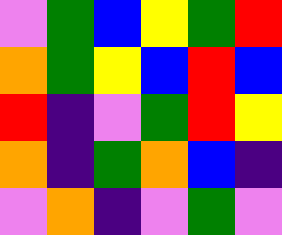[["violet", "green", "blue", "yellow", "green", "red"], ["orange", "green", "yellow", "blue", "red", "blue"], ["red", "indigo", "violet", "green", "red", "yellow"], ["orange", "indigo", "green", "orange", "blue", "indigo"], ["violet", "orange", "indigo", "violet", "green", "violet"]]